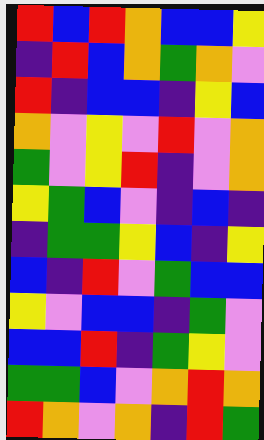[["red", "blue", "red", "orange", "blue", "blue", "yellow"], ["indigo", "red", "blue", "orange", "green", "orange", "violet"], ["red", "indigo", "blue", "blue", "indigo", "yellow", "blue"], ["orange", "violet", "yellow", "violet", "red", "violet", "orange"], ["green", "violet", "yellow", "red", "indigo", "violet", "orange"], ["yellow", "green", "blue", "violet", "indigo", "blue", "indigo"], ["indigo", "green", "green", "yellow", "blue", "indigo", "yellow"], ["blue", "indigo", "red", "violet", "green", "blue", "blue"], ["yellow", "violet", "blue", "blue", "indigo", "green", "violet"], ["blue", "blue", "red", "indigo", "green", "yellow", "violet"], ["green", "green", "blue", "violet", "orange", "red", "orange"], ["red", "orange", "violet", "orange", "indigo", "red", "green"]]